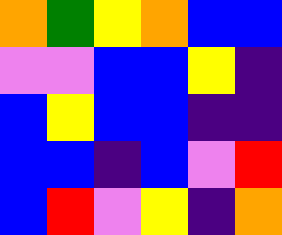[["orange", "green", "yellow", "orange", "blue", "blue"], ["violet", "violet", "blue", "blue", "yellow", "indigo"], ["blue", "yellow", "blue", "blue", "indigo", "indigo"], ["blue", "blue", "indigo", "blue", "violet", "red"], ["blue", "red", "violet", "yellow", "indigo", "orange"]]